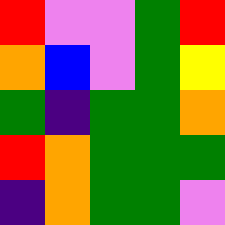[["red", "violet", "violet", "green", "red"], ["orange", "blue", "violet", "green", "yellow"], ["green", "indigo", "green", "green", "orange"], ["red", "orange", "green", "green", "green"], ["indigo", "orange", "green", "green", "violet"]]